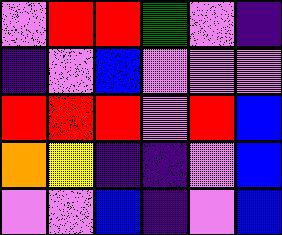[["violet", "red", "red", "green", "violet", "indigo"], ["indigo", "violet", "blue", "violet", "violet", "violet"], ["red", "red", "red", "violet", "red", "blue"], ["orange", "yellow", "indigo", "indigo", "violet", "blue"], ["violet", "violet", "blue", "indigo", "violet", "blue"]]